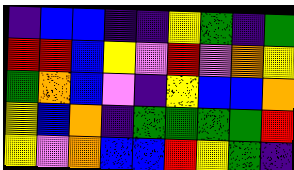[["indigo", "blue", "blue", "indigo", "indigo", "yellow", "green", "indigo", "green"], ["red", "red", "blue", "yellow", "violet", "red", "violet", "orange", "yellow"], ["green", "orange", "blue", "violet", "indigo", "yellow", "blue", "blue", "orange"], ["yellow", "blue", "orange", "indigo", "green", "green", "green", "green", "red"], ["yellow", "violet", "orange", "blue", "blue", "red", "yellow", "green", "indigo"]]